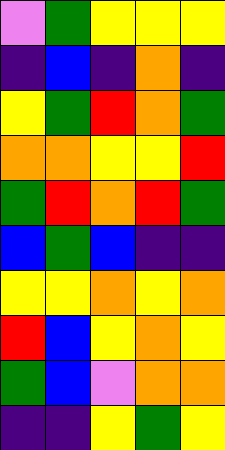[["violet", "green", "yellow", "yellow", "yellow"], ["indigo", "blue", "indigo", "orange", "indigo"], ["yellow", "green", "red", "orange", "green"], ["orange", "orange", "yellow", "yellow", "red"], ["green", "red", "orange", "red", "green"], ["blue", "green", "blue", "indigo", "indigo"], ["yellow", "yellow", "orange", "yellow", "orange"], ["red", "blue", "yellow", "orange", "yellow"], ["green", "blue", "violet", "orange", "orange"], ["indigo", "indigo", "yellow", "green", "yellow"]]